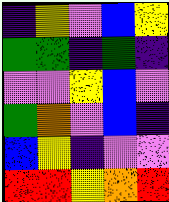[["indigo", "yellow", "violet", "blue", "yellow"], ["green", "green", "indigo", "green", "indigo"], ["violet", "violet", "yellow", "blue", "violet"], ["green", "orange", "violet", "blue", "indigo"], ["blue", "yellow", "indigo", "violet", "violet"], ["red", "red", "yellow", "orange", "red"]]